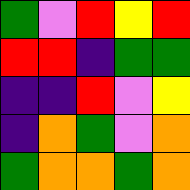[["green", "violet", "red", "yellow", "red"], ["red", "red", "indigo", "green", "green"], ["indigo", "indigo", "red", "violet", "yellow"], ["indigo", "orange", "green", "violet", "orange"], ["green", "orange", "orange", "green", "orange"]]